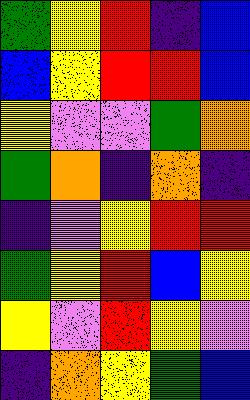[["green", "yellow", "red", "indigo", "blue"], ["blue", "yellow", "red", "red", "blue"], ["yellow", "violet", "violet", "green", "orange"], ["green", "orange", "indigo", "orange", "indigo"], ["indigo", "violet", "yellow", "red", "red"], ["green", "yellow", "red", "blue", "yellow"], ["yellow", "violet", "red", "yellow", "violet"], ["indigo", "orange", "yellow", "green", "blue"]]